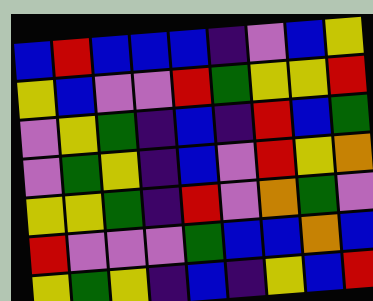[["blue", "red", "blue", "blue", "blue", "indigo", "violet", "blue", "yellow"], ["yellow", "blue", "violet", "violet", "red", "green", "yellow", "yellow", "red"], ["violet", "yellow", "green", "indigo", "blue", "indigo", "red", "blue", "green"], ["violet", "green", "yellow", "indigo", "blue", "violet", "red", "yellow", "orange"], ["yellow", "yellow", "green", "indigo", "red", "violet", "orange", "green", "violet"], ["red", "violet", "violet", "violet", "green", "blue", "blue", "orange", "blue"], ["yellow", "green", "yellow", "indigo", "blue", "indigo", "yellow", "blue", "red"]]